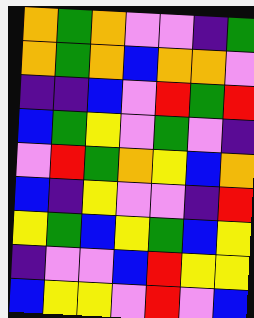[["orange", "green", "orange", "violet", "violet", "indigo", "green"], ["orange", "green", "orange", "blue", "orange", "orange", "violet"], ["indigo", "indigo", "blue", "violet", "red", "green", "red"], ["blue", "green", "yellow", "violet", "green", "violet", "indigo"], ["violet", "red", "green", "orange", "yellow", "blue", "orange"], ["blue", "indigo", "yellow", "violet", "violet", "indigo", "red"], ["yellow", "green", "blue", "yellow", "green", "blue", "yellow"], ["indigo", "violet", "violet", "blue", "red", "yellow", "yellow"], ["blue", "yellow", "yellow", "violet", "red", "violet", "blue"]]